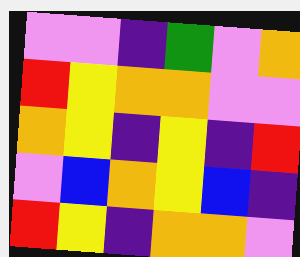[["violet", "violet", "indigo", "green", "violet", "orange"], ["red", "yellow", "orange", "orange", "violet", "violet"], ["orange", "yellow", "indigo", "yellow", "indigo", "red"], ["violet", "blue", "orange", "yellow", "blue", "indigo"], ["red", "yellow", "indigo", "orange", "orange", "violet"]]